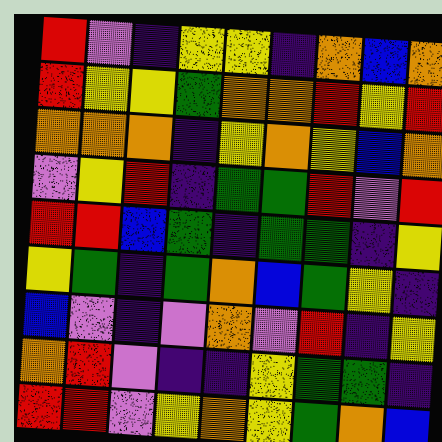[["red", "violet", "indigo", "yellow", "yellow", "indigo", "orange", "blue", "orange"], ["red", "yellow", "yellow", "green", "orange", "orange", "red", "yellow", "red"], ["orange", "orange", "orange", "indigo", "yellow", "orange", "yellow", "blue", "orange"], ["violet", "yellow", "red", "indigo", "green", "green", "red", "violet", "red"], ["red", "red", "blue", "green", "indigo", "green", "green", "indigo", "yellow"], ["yellow", "green", "indigo", "green", "orange", "blue", "green", "yellow", "indigo"], ["blue", "violet", "indigo", "violet", "orange", "violet", "red", "indigo", "yellow"], ["orange", "red", "violet", "indigo", "indigo", "yellow", "green", "green", "indigo"], ["red", "red", "violet", "yellow", "orange", "yellow", "green", "orange", "blue"]]